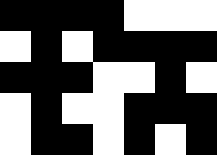[["black", "black", "black", "black", "white", "white", "white"], ["white", "black", "white", "black", "black", "black", "black"], ["black", "black", "black", "white", "white", "black", "white"], ["white", "black", "white", "white", "black", "black", "black"], ["white", "black", "black", "white", "black", "white", "black"]]